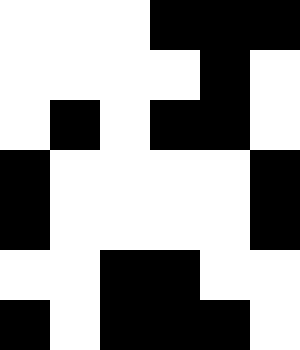[["white", "white", "white", "black", "black", "black"], ["white", "white", "white", "white", "black", "white"], ["white", "black", "white", "black", "black", "white"], ["black", "white", "white", "white", "white", "black"], ["black", "white", "white", "white", "white", "black"], ["white", "white", "black", "black", "white", "white"], ["black", "white", "black", "black", "black", "white"]]